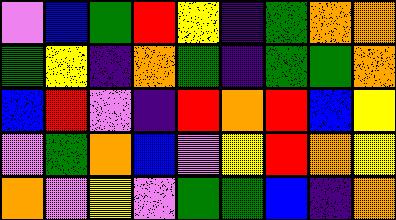[["violet", "blue", "green", "red", "yellow", "indigo", "green", "orange", "orange"], ["green", "yellow", "indigo", "orange", "green", "indigo", "green", "green", "orange"], ["blue", "red", "violet", "indigo", "red", "orange", "red", "blue", "yellow"], ["violet", "green", "orange", "blue", "violet", "yellow", "red", "orange", "yellow"], ["orange", "violet", "yellow", "violet", "green", "green", "blue", "indigo", "orange"]]